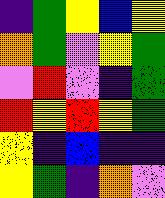[["indigo", "green", "yellow", "blue", "yellow"], ["orange", "green", "violet", "yellow", "green"], ["violet", "red", "violet", "indigo", "green"], ["red", "yellow", "red", "yellow", "green"], ["yellow", "indigo", "blue", "indigo", "indigo"], ["yellow", "green", "indigo", "orange", "violet"]]